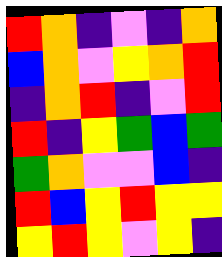[["red", "orange", "indigo", "violet", "indigo", "orange"], ["blue", "orange", "violet", "yellow", "orange", "red"], ["indigo", "orange", "red", "indigo", "violet", "red"], ["red", "indigo", "yellow", "green", "blue", "green"], ["green", "orange", "violet", "violet", "blue", "indigo"], ["red", "blue", "yellow", "red", "yellow", "yellow"], ["yellow", "red", "yellow", "violet", "yellow", "indigo"]]